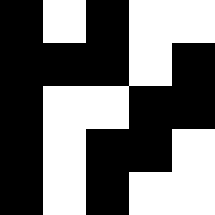[["black", "white", "black", "white", "white"], ["black", "black", "black", "white", "black"], ["black", "white", "white", "black", "black"], ["black", "white", "black", "black", "white"], ["black", "white", "black", "white", "white"]]